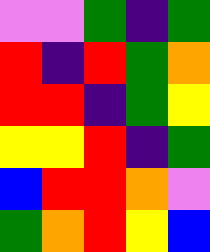[["violet", "violet", "green", "indigo", "green"], ["red", "indigo", "red", "green", "orange"], ["red", "red", "indigo", "green", "yellow"], ["yellow", "yellow", "red", "indigo", "green"], ["blue", "red", "red", "orange", "violet"], ["green", "orange", "red", "yellow", "blue"]]